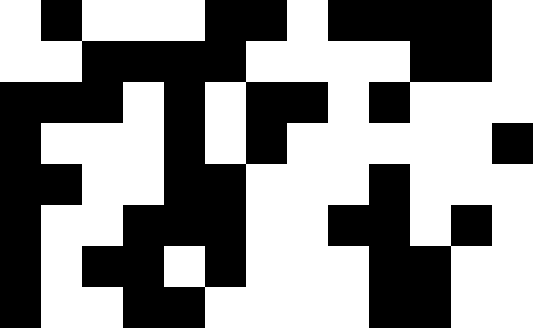[["white", "black", "white", "white", "white", "black", "black", "white", "black", "black", "black", "black", "white"], ["white", "white", "black", "black", "black", "black", "white", "white", "white", "white", "black", "black", "white"], ["black", "black", "black", "white", "black", "white", "black", "black", "white", "black", "white", "white", "white"], ["black", "white", "white", "white", "black", "white", "black", "white", "white", "white", "white", "white", "black"], ["black", "black", "white", "white", "black", "black", "white", "white", "white", "black", "white", "white", "white"], ["black", "white", "white", "black", "black", "black", "white", "white", "black", "black", "white", "black", "white"], ["black", "white", "black", "black", "white", "black", "white", "white", "white", "black", "black", "white", "white"], ["black", "white", "white", "black", "black", "white", "white", "white", "white", "black", "black", "white", "white"]]